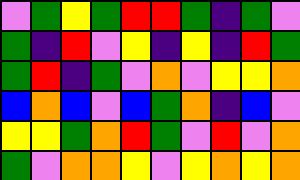[["violet", "green", "yellow", "green", "red", "red", "green", "indigo", "green", "violet"], ["green", "indigo", "red", "violet", "yellow", "indigo", "yellow", "indigo", "red", "green"], ["green", "red", "indigo", "green", "violet", "orange", "violet", "yellow", "yellow", "orange"], ["blue", "orange", "blue", "violet", "blue", "green", "orange", "indigo", "blue", "violet"], ["yellow", "yellow", "green", "orange", "red", "green", "violet", "red", "violet", "orange"], ["green", "violet", "orange", "orange", "yellow", "violet", "yellow", "orange", "yellow", "orange"]]